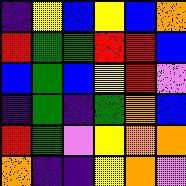[["indigo", "yellow", "blue", "yellow", "blue", "orange"], ["red", "green", "green", "red", "red", "blue"], ["blue", "green", "blue", "yellow", "red", "violet"], ["indigo", "green", "indigo", "green", "orange", "blue"], ["red", "green", "violet", "yellow", "orange", "orange"], ["orange", "indigo", "indigo", "yellow", "orange", "violet"]]